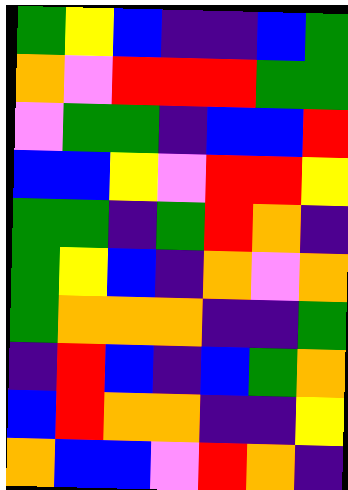[["green", "yellow", "blue", "indigo", "indigo", "blue", "green"], ["orange", "violet", "red", "red", "red", "green", "green"], ["violet", "green", "green", "indigo", "blue", "blue", "red"], ["blue", "blue", "yellow", "violet", "red", "red", "yellow"], ["green", "green", "indigo", "green", "red", "orange", "indigo"], ["green", "yellow", "blue", "indigo", "orange", "violet", "orange"], ["green", "orange", "orange", "orange", "indigo", "indigo", "green"], ["indigo", "red", "blue", "indigo", "blue", "green", "orange"], ["blue", "red", "orange", "orange", "indigo", "indigo", "yellow"], ["orange", "blue", "blue", "violet", "red", "orange", "indigo"]]